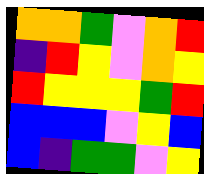[["orange", "orange", "green", "violet", "orange", "red"], ["indigo", "red", "yellow", "violet", "orange", "yellow"], ["red", "yellow", "yellow", "yellow", "green", "red"], ["blue", "blue", "blue", "violet", "yellow", "blue"], ["blue", "indigo", "green", "green", "violet", "yellow"]]